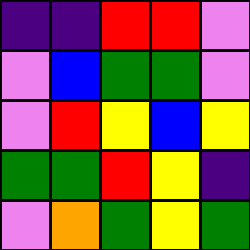[["indigo", "indigo", "red", "red", "violet"], ["violet", "blue", "green", "green", "violet"], ["violet", "red", "yellow", "blue", "yellow"], ["green", "green", "red", "yellow", "indigo"], ["violet", "orange", "green", "yellow", "green"]]